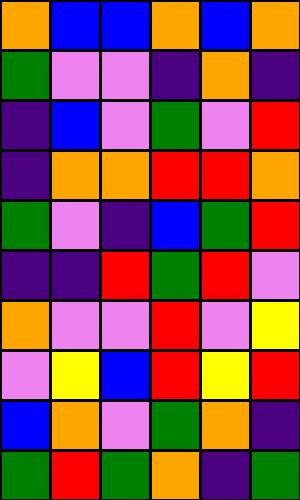[["orange", "blue", "blue", "orange", "blue", "orange"], ["green", "violet", "violet", "indigo", "orange", "indigo"], ["indigo", "blue", "violet", "green", "violet", "red"], ["indigo", "orange", "orange", "red", "red", "orange"], ["green", "violet", "indigo", "blue", "green", "red"], ["indigo", "indigo", "red", "green", "red", "violet"], ["orange", "violet", "violet", "red", "violet", "yellow"], ["violet", "yellow", "blue", "red", "yellow", "red"], ["blue", "orange", "violet", "green", "orange", "indigo"], ["green", "red", "green", "orange", "indigo", "green"]]